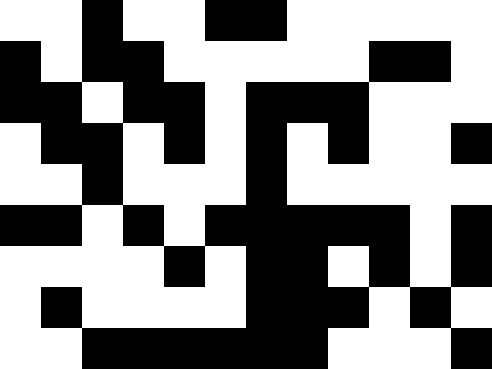[["white", "white", "black", "white", "white", "black", "black", "white", "white", "white", "white", "white"], ["black", "white", "black", "black", "white", "white", "white", "white", "white", "black", "black", "white"], ["black", "black", "white", "black", "black", "white", "black", "black", "black", "white", "white", "white"], ["white", "black", "black", "white", "black", "white", "black", "white", "black", "white", "white", "black"], ["white", "white", "black", "white", "white", "white", "black", "white", "white", "white", "white", "white"], ["black", "black", "white", "black", "white", "black", "black", "black", "black", "black", "white", "black"], ["white", "white", "white", "white", "black", "white", "black", "black", "white", "black", "white", "black"], ["white", "black", "white", "white", "white", "white", "black", "black", "black", "white", "black", "white"], ["white", "white", "black", "black", "black", "black", "black", "black", "white", "white", "white", "black"]]